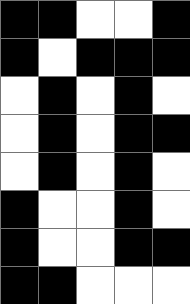[["black", "black", "white", "white", "black"], ["black", "white", "black", "black", "black"], ["white", "black", "white", "black", "white"], ["white", "black", "white", "black", "black"], ["white", "black", "white", "black", "white"], ["black", "white", "white", "black", "white"], ["black", "white", "white", "black", "black"], ["black", "black", "white", "white", "white"]]